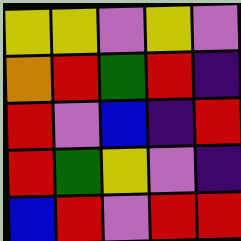[["yellow", "yellow", "violet", "yellow", "violet"], ["orange", "red", "green", "red", "indigo"], ["red", "violet", "blue", "indigo", "red"], ["red", "green", "yellow", "violet", "indigo"], ["blue", "red", "violet", "red", "red"]]